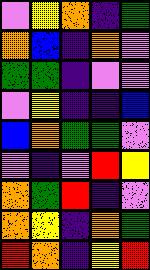[["violet", "yellow", "orange", "indigo", "green"], ["orange", "blue", "indigo", "orange", "violet"], ["green", "green", "indigo", "violet", "violet"], ["violet", "yellow", "indigo", "indigo", "blue"], ["blue", "orange", "green", "green", "violet"], ["violet", "indigo", "violet", "red", "yellow"], ["orange", "green", "red", "indigo", "violet"], ["orange", "yellow", "indigo", "orange", "green"], ["red", "orange", "indigo", "yellow", "red"]]